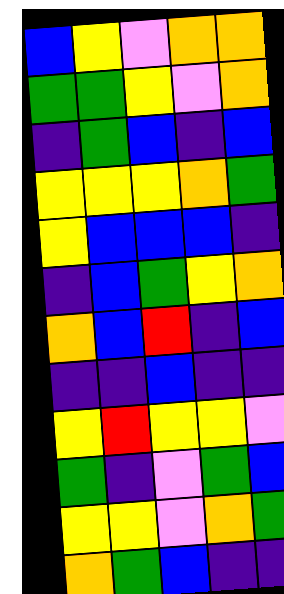[["blue", "yellow", "violet", "orange", "orange"], ["green", "green", "yellow", "violet", "orange"], ["indigo", "green", "blue", "indigo", "blue"], ["yellow", "yellow", "yellow", "orange", "green"], ["yellow", "blue", "blue", "blue", "indigo"], ["indigo", "blue", "green", "yellow", "orange"], ["orange", "blue", "red", "indigo", "blue"], ["indigo", "indigo", "blue", "indigo", "indigo"], ["yellow", "red", "yellow", "yellow", "violet"], ["green", "indigo", "violet", "green", "blue"], ["yellow", "yellow", "violet", "orange", "green"], ["orange", "green", "blue", "indigo", "indigo"]]